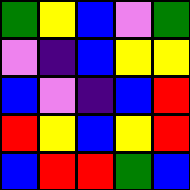[["green", "yellow", "blue", "violet", "green"], ["violet", "indigo", "blue", "yellow", "yellow"], ["blue", "violet", "indigo", "blue", "red"], ["red", "yellow", "blue", "yellow", "red"], ["blue", "red", "red", "green", "blue"]]